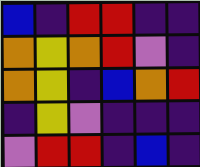[["blue", "indigo", "red", "red", "indigo", "indigo"], ["orange", "yellow", "orange", "red", "violet", "indigo"], ["orange", "yellow", "indigo", "blue", "orange", "red"], ["indigo", "yellow", "violet", "indigo", "indigo", "indigo"], ["violet", "red", "red", "indigo", "blue", "indigo"]]